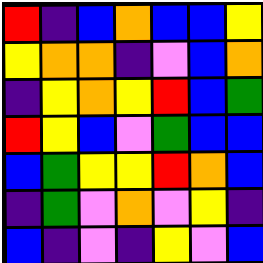[["red", "indigo", "blue", "orange", "blue", "blue", "yellow"], ["yellow", "orange", "orange", "indigo", "violet", "blue", "orange"], ["indigo", "yellow", "orange", "yellow", "red", "blue", "green"], ["red", "yellow", "blue", "violet", "green", "blue", "blue"], ["blue", "green", "yellow", "yellow", "red", "orange", "blue"], ["indigo", "green", "violet", "orange", "violet", "yellow", "indigo"], ["blue", "indigo", "violet", "indigo", "yellow", "violet", "blue"]]